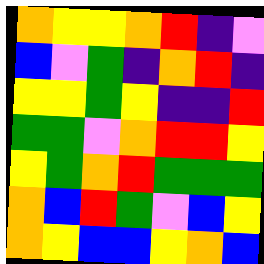[["orange", "yellow", "yellow", "orange", "red", "indigo", "violet"], ["blue", "violet", "green", "indigo", "orange", "red", "indigo"], ["yellow", "yellow", "green", "yellow", "indigo", "indigo", "red"], ["green", "green", "violet", "orange", "red", "red", "yellow"], ["yellow", "green", "orange", "red", "green", "green", "green"], ["orange", "blue", "red", "green", "violet", "blue", "yellow"], ["orange", "yellow", "blue", "blue", "yellow", "orange", "blue"]]